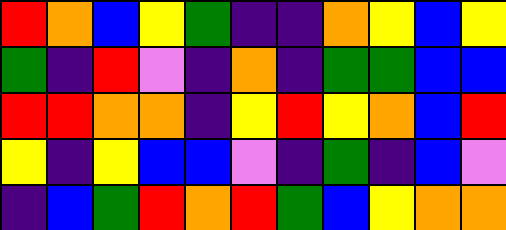[["red", "orange", "blue", "yellow", "green", "indigo", "indigo", "orange", "yellow", "blue", "yellow"], ["green", "indigo", "red", "violet", "indigo", "orange", "indigo", "green", "green", "blue", "blue"], ["red", "red", "orange", "orange", "indigo", "yellow", "red", "yellow", "orange", "blue", "red"], ["yellow", "indigo", "yellow", "blue", "blue", "violet", "indigo", "green", "indigo", "blue", "violet"], ["indigo", "blue", "green", "red", "orange", "red", "green", "blue", "yellow", "orange", "orange"]]